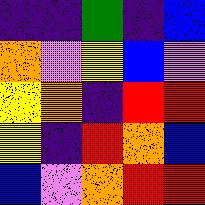[["indigo", "indigo", "green", "indigo", "blue"], ["orange", "violet", "yellow", "blue", "violet"], ["yellow", "orange", "indigo", "red", "red"], ["yellow", "indigo", "red", "orange", "blue"], ["blue", "violet", "orange", "red", "red"]]